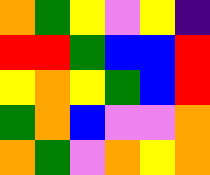[["orange", "green", "yellow", "violet", "yellow", "indigo"], ["red", "red", "green", "blue", "blue", "red"], ["yellow", "orange", "yellow", "green", "blue", "red"], ["green", "orange", "blue", "violet", "violet", "orange"], ["orange", "green", "violet", "orange", "yellow", "orange"]]